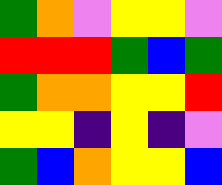[["green", "orange", "violet", "yellow", "yellow", "violet"], ["red", "red", "red", "green", "blue", "green"], ["green", "orange", "orange", "yellow", "yellow", "red"], ["yellow", "yellow", "indigo", "yellow", "indigo", "violet"], ["green", "blue", "orange", "yellow", "yellow", "blue"]]